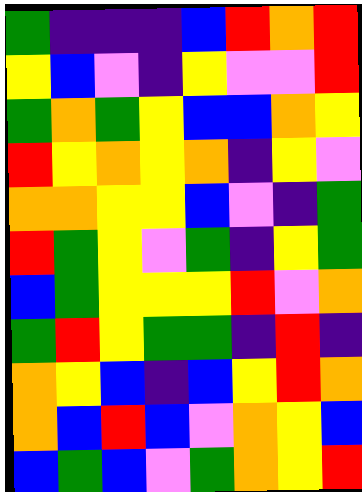[["green", "indigo", "indigo", "indigo", "blue", "red", "orange", "red"], ["yellow", "blue", "violet", "indigo", "yellow", "violet", "violet", "red"], ["green", "orange", "green", "yellow", "blue", "blue", "orange", "yellow"], ["red", "yellow", "orange", "yellow", "orange", "indigo", "yellow", "violet"], ["orange", "orange", "yellow", "yellow", "blue", "violet", "indigo", "green"], ["red", "green", "yellow", "violet", "green", "indigo", "yellow", "green"], ["blue", "green", "yellow", "yellow", "yellow", "red", "violet", "orange"], ["green", "red", "yellow", "green", "green", "indigo", "red", "indigo"], ["orange", "yellow", "blue", "indigo", "blue", "yellow", "red", "orange"], ["orange", "blue", "red", "blue", "violet", "orange", "yellow", "blue"], ["blue", "green", "blue", "violet", "green", "orange", "yellow", "red"]]